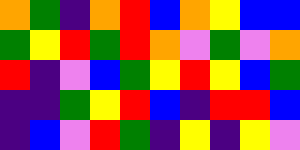[["orange", "green", "indigo", "orange", "red", "blue", "orange", "yellow", "blue", "blue"], ["green", "yellow", "red", "green", "red", "orange", "violet", "green", "violet", "orange"], ["red", "indigo", "violet", "blue", "green", "yellow", "red", "yellow", "blue", "green"], ["indigo", "indigo", "green", "yellow", "red", "blue", "indigo", "red", "red", "blue"], ["indigo", "blue", "violet", "red", "green", "indigo", "yellow", "indigo", "yellow", "violet"]]